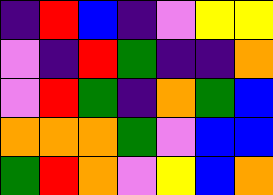[["indigo", "red", "blue", "indigo", "violet", "yellow", "yellow"], ["violet", "indigo", "red", "green", "indigo", "indigo", "orange"], ["violet", "red", "green", "indigo", "orange", "green", "blue"], ["orange", "orange", "orange", "green", "violet", "blue", "blue"], ["green", "red", "orange", "violet", "yellow", "blue", "orange"]]